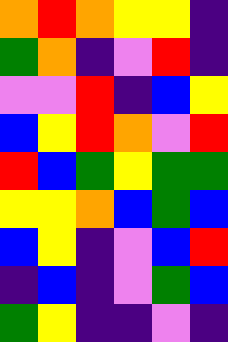[["orange", "red", "orange", "yellow", "yellow", "indigo"], ["green", "orange", "indigo", "violet", "red", "indigo"], ["violet", "violet", "red", "indigo", "blue", "yellow"], ["blue", "yellow", "red", "orange", "violet", "red"], ["red", "blue", "green", "yellow", "green", "green"], ["yellow", "yellow", "orange", "blue", "green", "blue"], ["blue", "yellow", "indigo", "violet", "blue", "red"], ["indigo", "blue", "indigo", "violet", "green", "blue"], ["green", "yellow", "indigo", "indigo", "violet", "indigo"]]